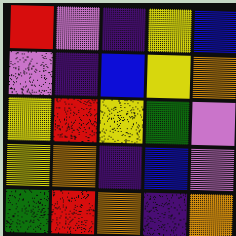[["red", "violet", "indigo", "yellow", "blue"], ["violet", "indigo", "blue", "yellow", "orange"], ["yellow", "red", "yellow", "green", "violet"], ["yellow", "orange", "indigo", "blue", "violet"], ["green", "red", "orange", "indigo", "orange"]]